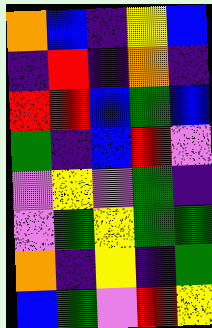[["orange", "blue", "indigo", "yellow", "blue"], ["indigo", "red", "indigo", "orange", "indigo"], ["red", "red", "blue", "green", "blue"], ["green", "indigo", "blue", "red", "violet"], ["violet", "yellow", "violet", "green", "indigo"], ["violet", "green", "yellow", "green", "green"], ["orange", "indigo", "yellow", "indigo", "green"], ["blue", "green", "violet", "red", "yellow"]]